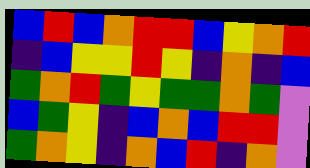[["blue", "red", "blue", "orange", "red", "red", "blue", "yellow", "orange", "red"], ["indigo", "blue", "yellow", "yellow", "red", "yellow", "indigo", "orange", "indigo", "blue"], ["green", "orange", "red", "green", "yellow", "green", "green", "orange", "green", "violet"], ["blue", "green", "yellow", "indigo", "blue", "orange", "blue", "red", "red", "violet"], ["green", "orange", "yellow", "indigo", "orange", "blue", "red", "indigo", "orange", "violet"]]